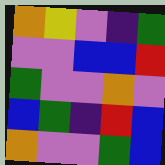[["orange", "yellow", "violet", "indigo", "green"], ["violet", "violet", "blue", "blue", "red"], ["green", "violet", "violet", "orange", "violet"], ["blue", "green", "indigo", "red", "blue"], ["orange", "violet", "violet", "green", "blue"]]